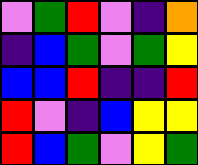[["violet", "green", "red", "violet", "indigo", "orange"], ["indigo", "blue", "green", "violet", "green", "yellow"], ["blue", "blue", "red", "indigo", "indigo", "red"], ["red", "violet", "indigo", "blue", "yellow", "yellow"], ["red", "blue", "green", "violet", "yellow", "green"]]